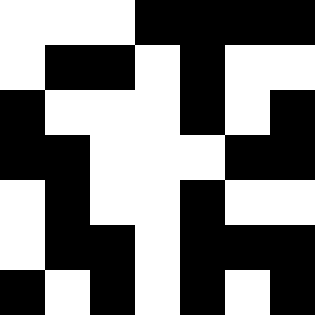[["white", "white", "white", "black", "black", "black", "black"], ["white", "black", "black", "white", "black", "white", "white"], ["black", "white", "white", "white", "black", "white", "black"], ["black", "black", "white", "white", "white", "black", "black"], ["white", "black", "white", "white", "black", "white", "white"], ["white", "black", "black", "white", "black", "black", "black"], ["black", "white", "black", "white", "black", "white", "black"]]